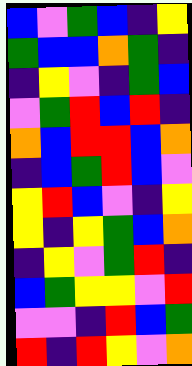[["blue", "violet", "green", "blue", "indigo", "yellow"], ["green", "blue", "blue", "orange", "green", "indigo"], ["indigo", "yellow", "violet", "indigo", "green", "blue"], ["violet", "green", "red", "blue", "red", "indigo"], ["orange", "blue", "red", "red", "blue", "orange"], ["indigo", "blue", "green", "red", "blue", "violet"], ["yellow", "red", "blue", "violet", "indigo", "yellow"], ["yellow", "indigo", "yellow", "green", "blue", "orange"], ["indigo", "yellow", "violet", "green", "red", "indigo"], ["blue", "green", "yellow", "yellow", "violet", "red"], ["violet", "violet", "indigo", "red", "blue", "green"], ["red", "indigo", "red", "yellow", "violet", "orange"]]